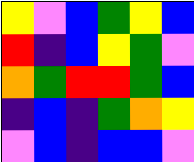[["yellow", "violet", "blue", "green", "yellow", "blue"], ["red", "indigo", "blue", "yellow", "green", "violet"], ["orange", "green", "red", "red", "green", "blue"], ["indigo", "blue", "indigo", "green", "orange", "yellow"], ["violet", "blue", "indigo", "blue", "blue", "violet"]]